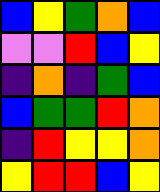[["blue", "yellow", "green", "orange", "blue"], ["violet", "violet", "red", "blue", "yellow"], ["indigo", "orange", "indigo", "green", "blue"], ["blue", "green", "green", "red", "orange"], ["indigo", "red", "yellow", "yellow", "orange"], ["yellow", "red", "red", "blue", "yellow"]]